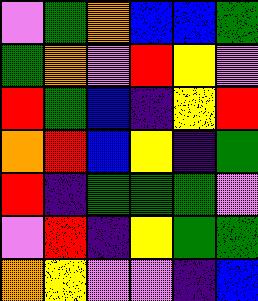[["violet", "green", "orange", "blue", "blue", "green"], ["green", "orange", "violet", "red", "yellow", "violet"], ["red", "green", "blue", "indigo", "yellow", "red"], ["orange", "red", "blue", "yellow", "indigo", "green"], ["red", "indigo", "green", "green", "green", "violet"], ["violet", "red", "indigo", "yellow", "green", "green"], ["orange", "yellow", "violet", "violet", "indigo", "blue"]]